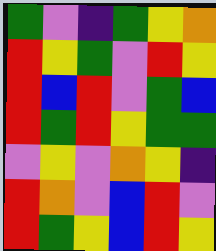[["green", "violet", "indigo", "green", "yellow", "orange"], ["red", "yellow", "green", "violet", "red", "yellow"], ["red", "blue", "red", "violet", "green", "blue"], ["red", "green", "red", "yellow", "green", "green"], ["violet", "yellow", "violet", "orange", "yellow", "indigo"], ["red", "orange", "violet", "blue", "red", "violet"], ["red", "green", "yellow", "blue", "red", "yellow"]]